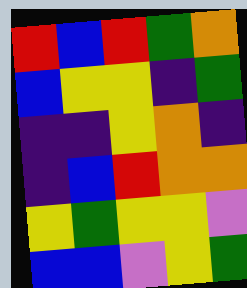[["red", "blue", "red", "green", "orange"], ["blue", "yellow", "yellow", "indigo", "green"], ["indigo", "indigo", "yellow", "orange", "indigo"], ["indigo", "blue", "red", "orange", "orange"], ["yellow", "green", "yellow", "yellow", "violet"], ["blue", "blue", "violet", "yellow", "green"]]